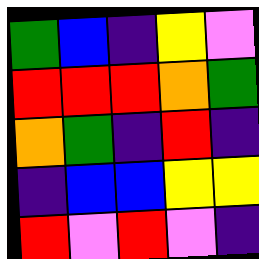[["green", "blue", "indigo", "yellow", "violet"], ["red", "red", "red", "orange", "green"], ["orange", "green", "indigo", "red", "indigo"], ["indigo", "blue", "blue", "yellow", "yellow"], ["red", "violet", "red", "violet", "indigo"]]